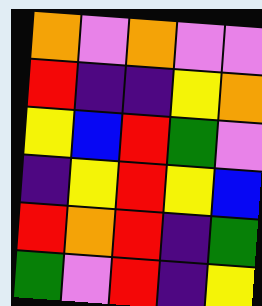[["orange", "violet", "orange", "violet", "violet"], ["red", "indigo", "indigo", "yellow", "orange"], ["yellow", "blue", "red", "green", "violet"], ["indigo", "yellow", "red", "yellow", "blue"], ["red", "orange", "red", "indigo", "green"], ["green", "violet", "red", "indigo", "yellow"]]